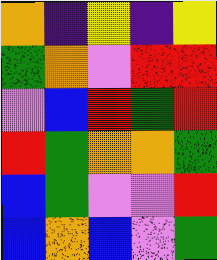[["orange", "indigo", "yellow", "indigo", "yellow"], ["green", "orange", "violet", "red", "red"], ["violet", "blue", "red", "green", "red"], ["red", "green", "orange", "orange", "green"], ["blue", "green", "violet", "violet", "red"], ["blue", "orange", "blue", "violet", "green"]]